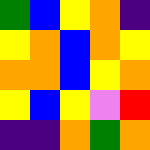[["green", "blue", "yellow", "orange", "indigo"], ["yellow", "orange", "blue", "orange", "yellow"], ["orange", "orange", "blue", "yellow", "orange"], ["yellow", "blue", "yellow", "violet", "red"], ["indigo", "indigo", "orange", "green", "orange"]]